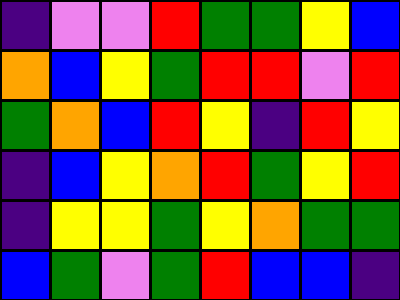[["indigo", "violet", "violet", "red", "green", "green", "yellow", "blue"], ["orange", "blue", "yellow", "green", "red", "red", "violet", "red"], ["green", "orange", "blue", "red", "yellow", "indigo", "red", "yellow"], ["indigo", "blue", "yellow", "orange", "red", "green", "yellow", "red"], ["indigo", "yellow", "yellow", "green", "yellow", "orange", "green", "green"], ["blue", "green", "violet", "green", "red", "blue", "blue", "indigo"]]